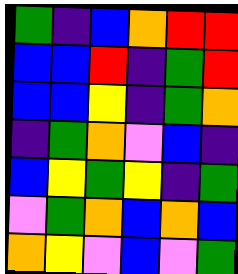[["green", "indigo", "blue", "orange", "red", "red"], ["blue", "blue", "red", "indigo", "green", "red"], ["blue", "blue", "yellow", "indigo", "green", "orange"], ["indigo", "green", "orange", "violet", "blue", "indigo"], ["blue", "yellow", "green", "yellow", "indigo", "green"], ["violet", "green", "orange", "blue", "orange", "blue"], ["orange", "yellow", "violet", "blue", "violet", "green"]]